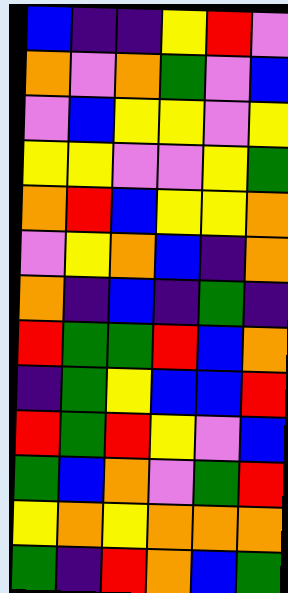[["blue", "indigo", "indigo", "yellow", "red", "violet"], ["orange", "violet", "orange", "green", "violet", "blue"], ["violet", "blue", "yellow", "yellow", "violet", "yellow"], ["yellow", "yellow", "violet", "violet", "yellow", "green"], ["orange", "red", "blue", "yellow", "yellow", "orange"], ["violet", "yellow", "orange", "blue", "indigo", "orange"], ["orange", "indigo", "blue", "indigo", "green", "indigo"], ["red", "green", "green", "red", "blue", "orange"], ["indigo", "green", "yellow", "blue", "blue", "red"], ["red", "green", "red", "yellow", "violet", "blue"], ["green", "blue", "orange", "violet", "green", "red"], ["yellow", "orange", "yellow", "orange", "orange", "orange"], ["green", "indigo", "red", "orange", "blue", "green"]]